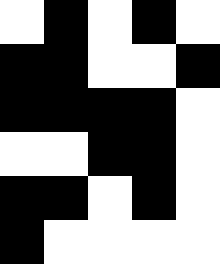[["white", "black", "white", "black", "white"], ["black", "black", "white", "white", "black"], ["black", "black", "black", "black", "white"], ["white", "white", "black", "black", "white"], ["black", "black", "white", "black", "white"], ["black", "white", "white", "white", "white"]]